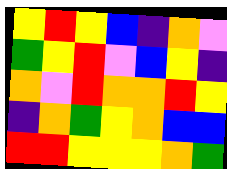[["yellow", "red", "yellow", "blue", "indigo", "orange", "violet"], ["green", "yellow", "red", "violet", "blue", "yellow", "indigo"], ["orange", "violet", "red", "orange", "orange", "red", "yellow"], ["indigo", "orange", "green", "yellow", "orange", "blue", "blue"], ["red", "red", "yellow", "yellow", "yellow", "orange", "green"]]